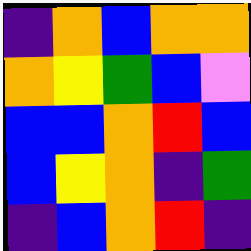[["indigo", "orange", "blue", "orange", "orange"], ["orange", "yellow", "green", "blue", "violet"], ["blue", "blue", "orange", "red", "blue"], ["blue", "yellow", "orange", "indigo", "green"], ["indigo", "blue", "orange", "red", "indigo"]]